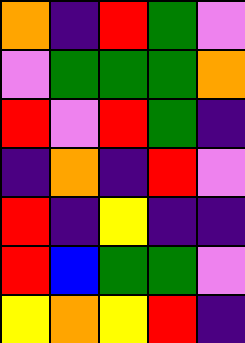[["orange", "indigo", "red", "green", "violet"], ["violet", "green", "green", "green", "orange"], ["red", "violet", "red", "green", "indigo"], ["indigo", "orange", "indigo", "red", "violet"], ["red", "indigo", "yellow", "indigo", "indigo"], ["red", "blue", "green", "green", "violet"], ["yellow", "orange", "yellow", "red", "indigo"]]